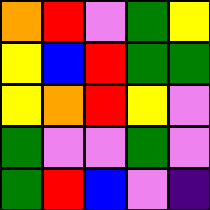[["orange", "red", "violet", "green", "yellow"], ["yellow", "blue", "red", "green", "green"], ["yellow", "orange", "red", "yellow", "violet"], ["green", "violet", "violet", "green", "violet"], ["green", "red", "blue", "violet", "indigo"]]